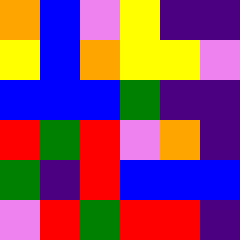[["orange", "blue", "violet", "yellow", "indigo", "indigo"], ["yellow", "blue", "orange", "yellow", "yellow", "violet"], ["blue", "blue", "blue", "green", "indigo", "indigo"], ["red", "green", "red", "violet", "orange", "indigo"], ["green", "indigo", "red", "blue", "blue", "blue"], ["violet", "red", "green", "red", "red", "indigo"]]